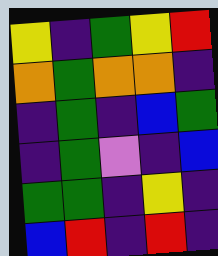[["yellow", "indigo", "green", "yellow", "red"], ["orange", "green", "orange", "orange", "indigo"], ["indigo", "green", "indigo", "blue", "green"], ["indigo", "green", "violet", "indigo", "blue"], ["green", "green", "indigo", "yellow", "indigo"], ["blue", "red", "indigo", "red", "indigo"]]